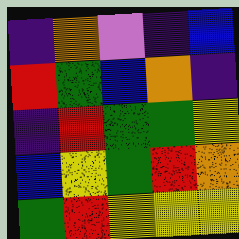[["indigo", "orange", "violet", "indigo", "blue"], ["red", "green", "blue", "orange", "indigo"], ["indigo", "red", "green", "green", "yellow"], ["blue", "yellow", "green", "red", "orange"], ["green", "red", "yellow", "yellow", "yellow"]]